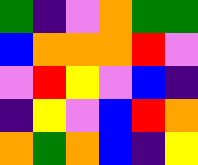[["green", "indigo", "violet", "orange", "green", "green"], ["blue", "orange", "orange", "orange", "red", "violet"], ["violet", "red", "yellow", "violet", "blue", "indigo"], ["indigo", "yellow", "violet", "blue", "red", "orange"], ["orange", "green", "orange", "blue", "indigo", "yellow"]]